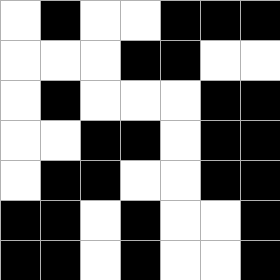[["white", "black", "white", "white", "black", "black", "black"], ["white", "white", "white", "black", "black", "white", "white"], ["white", "black", "white", "white", "white", "black", "black"], ["white", "white", "black", "black", "white", "black", "black"], ["white", "black", "black", "white", "white", "black", "black"], ["black", "black", "white", "black", "white", "white", "black"], ["black", "black", "white", "black", "white", "white", "black"]]